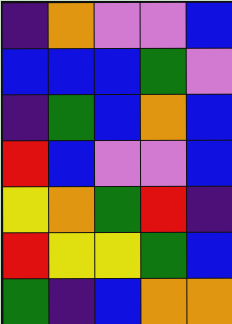[["indigo", "orange", "violet", "violet", "blue"], ["blue", "blue", "blue", "green", "violet"], ["indigo", "green", "blue", "orange", "blue"], ["red", "blue", "violet", "violet", "blue"], ["yellow", "orange", "green", "red", "indigo"], ["red", "yellow", "yellow", "green", "blue"], ["green", "indigo", "blue", "orange", "orange"]]